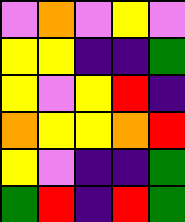[["violet", "orange", "violet", "yellow", "violet"], ["yellow", "yellow", "indigo", "indigo", "green"], ["yellow", "violet", "yellow", "red", "indigo"], ["orange", "yellow", "yellow", "orange", "red"], ["yellow", "violet", "indigo", "indigo", "green"], ["green", "red", "indigo", "red", "green"]]